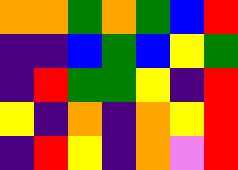[["orange", "orange", "green", "orange", "green", "blue", "red"], ["indigo", "indigo", "blue", "green", "blue", "yellow", "green"], ["indigo", "red", "green", "green", "yellow", "indigo", "red"], ["yellow", "indigo", "orange", "indigo", "orange", "yellow", "red"], ["indigo", "red", "yellow", "indigo", "orange", "violet", "red"]]